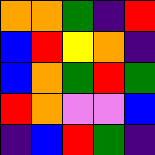[["orange", "orange", "green", "indigo", "red"], ["blue", "red", "yellow", "orange", "indigo"], ["blue", "orange", "green", "red", "green"], ["red", "orange", "violet", "violet", "blue"], ["indigo", "blue", "red", "green", "indigo"]]